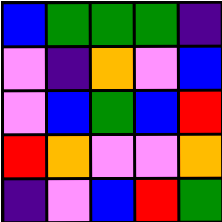[["blue", "green", "green", "green", "indigo"], ["violet", "indigo", "orange", "violet", "blue"], ["violet", "blue", "green", "blue", "red"], ["red", "orange", "violet", "violet", "orange"], ["indigo", "violet", "blue", "red", "green"]]